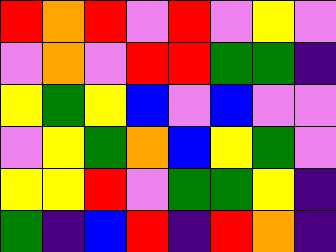[["red", "orange", "red", "violet", "red", "violet", "yellow", "violet"], ["violet", "orange", "violet", "red", "red", "green", "green", "indigo"], ["yellow", "green", "yellow", "blue", "violet", "blue", "violet", "violet"], ["violet", "yellow", "green", "orange", "blue", "yellow", "green", "violet"], ["yellow", "yellow", "red", "violet", "green", "green", "yellow", "indigo"], ["green", "indigo", "blue", "red", "indigo", "red", "orange", "indigo"]]